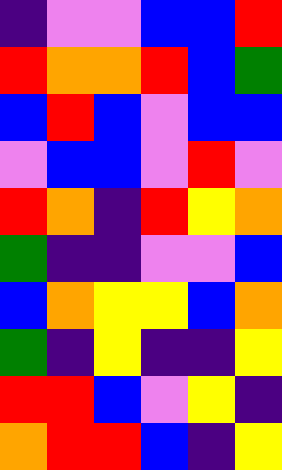[["indigo", "violet", "violet", "blue", "blue", "red"], ["red", "orange", "orange", "red", "blue", "green"], ["blue", "red", "blue", "violet", "blue", "blue"], ["violet", "blue", "blue", "violet", "red", "violet"], ["red", "orange", "indigo", "red", "yellow", "orange"], ["green", "indigo", "indigo", "violet", "violet", "blue"], ["blue", "orange", "yellow", "yellow", "blue", "orange"], ["green", "indigo", "yellow", "indigo", "indigo", "yellow"], ["red", "red", "blue", "violet", "yellow", "indigo"], ["orange", "red", "red", "blue", "indigo", "yellow"]]